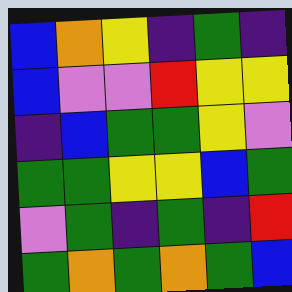[["blue", "orange", "yellow", "indigo", "green", "indigo"], ["blue", "violet", "violet", "red", "yellow", "yellow"], ["indigo", "blue", "green", "green", "yellow", "violet"], ["green", "green", "yellow", "yellow", "blue", "green"], ["violet", "green", "indigo", "green", "indigo", "red"], ["green", "orange", "green", "orange", "green", "blue"]]